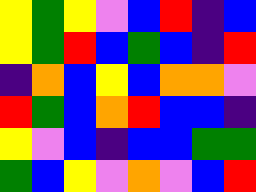[["yellow", "green", "yellow", "violet", "blue", "red", "indigo", "blue"], ["yellow", "green", "red", "blue", "green", "blue", "indigo", "red"], ["indigo", "orange", "blue", "yellow", "blue", "orange", "orange", "violet"], ["red", "green", "blue", "orange", "red", "blue", "blue", "indigo"], ["yellow", "violet", "blue", "indigo", "blue", "blue", "green", "green"], ["green", "blue", "yellow", "violet", "orange", "violet", "blue", "red"]]